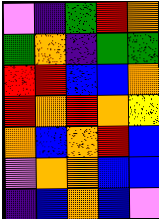[["violet", "indigo", "green", "red", "orange"], ["green", "orange", "indigo", "green", "green"], ["red", "red", "blue", "blue", "orange"], ["red", "orange", "red", "orange", "yellow"], ["orange", "blue", "orange", "red", "blue"], ["violet", "orange", "orange", "blue", "blue"], ["indigo", "blue", "orange", "blue", "violet"]]